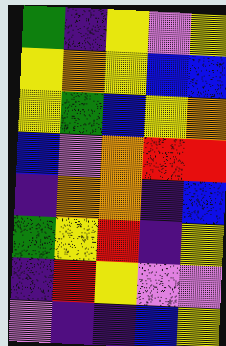[["green", "indigo", "yellow", "violet", "yellow"], ["yellow", "orange", "yellow", "blue", "blue"], ["yellow", "green", "blue", "yellow", "orange"], ["blue", "violet", "orange", "red", "red"], ["indigo", "orange", "orange", "indigo", "blue"], ["green", "yellow", "red", "indigo", "yellow"], ["indigo", "red", "yellow", "violet", "violet"], ["violet", "indigo", "indigo", "blue", "yellow"]]